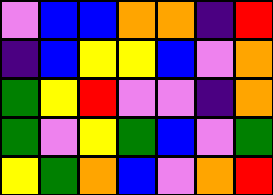[["violet", "blue", "blue", "orange", "orange", "indigo", "red"], ["indigo", "blue", "yellow", "yellow", "blue", "violet", "orange"], ["green", "yellow", "red", "violet", "violet", "indigo", "orange"], ["green", "violet", "yellow", "green", "blue", "violet", "green"], ["yellow", "green", "orange", "blue", "violet", "orange", "red"]]